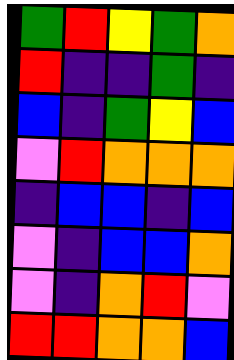[["green", "red", "yellow", "green", "orange"], ["red", "indigo", "indigo", "green", "indigo"], ["blue", "indigo", "green", "yellow", "blue"], ["violet", "red", "orange", "orange", "orange"], ["indigo", "blue", "blue", "indigo", "blue"], ["violet", "indigo", "blue", "blue", "orange"], ["violet", "indigo", "orange", "red", "violet"], ["red", "red", "orange", "orange", "blue"]]